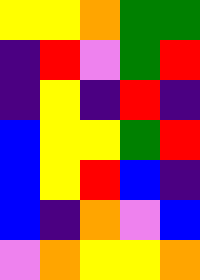[["yellow", "yellow", "orange", "green", "green"], ["indigo", "red", "violet", "green", "red"], ["indigo", "yellow", "indigo", "red", "indigo"], ["blue", "yellow", "yellow", "green", "red"], ["blue", "yellow", "red", "blue", "indigo"], ["blue", "indigo", "orange", "violet", "blue"], ["violet", "orange", "yellow", "yellow", "orange"]]